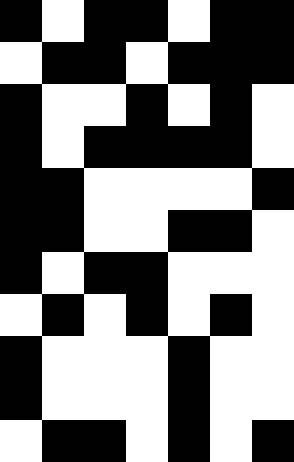[["black", "white", "black", "black", "white", "black", "black"], ["white", "black", "black", "white", "black", "black", "black"], ["black", "white", "white", "black", "white", "black", "white"], ["black", "white", "black", "black", "black", "black", "white"], ["black", "black", "white", "white", "white", "white", "black"], ["black", "black", "white", "white", "black", "black", "white"], ["black", "white", "black", "black", "white", "white", "white"], ["white", "black", "white", "black", "white", "black", "white"], ["black", "white", "white", "white", "black", "white", "white"], ["black", "white", "white", "white", "black", "white", "white"], ["white", "black", "black", "white", "black", "white", "black"]]